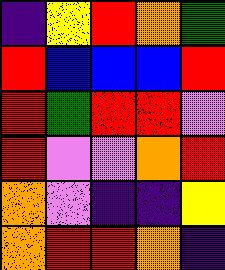[["indigo", "yellow", "red", "orange", "green"], ["red", "blue", "blue", "blue", "red"], ["red", "green", "red", "red", "violet"], ["red", "violet", "violet", "orange", "red"], ["orange", "violet", "indigo", "indigo", "yellow"], ["orange", "red", "red", "orange", "indigo"]]